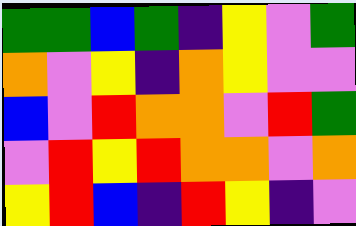[["green", "green", "blue", "green", "indigo", "yellow", "violet", "green"], ["orange", "violet", "yellow", "indigo", "orange", "yellow", "violet", "violet"], ["blue", "violet", "red", "orange", "orange", "violet", "red", "green"], ["violet", "red", "yellow", "red", "orange", "orange", "violet", "orange"], ["yellow", "red", "blue", "indigo", "red", "yellow", "indigo", "violet"]]